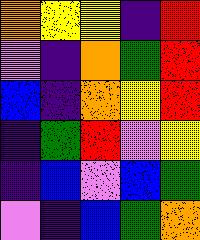[["orange", "yellow", "yellow", "indigo", "red"], ["violet", "indigo", "orange", "green", "red"], ["blue", "indigo", "orange", "yellow", "red"], ["indigo", "green", "red", "violet", "yellow"], ["indigo", "blue", "violet", "blue", "green"], ["violet", "indigo", "blue", "green", "orange"]]